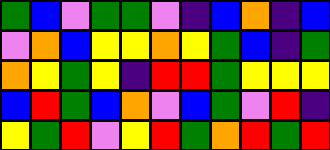[["green", "blue", "violet", "green", "green", "violet", "indigo", "blue", "orange", "indigo", "blue"], ["violet", "orange", "blue", "yellow", "yellow", "orange", "yellow", "green", "blue", "indigo", "green"], ["orange", "yellow", "green", "yellow", "indigo", "red", "red", "green", "yellow", "yellow", "yellow"], ["blue", "red", "green", "blue", "orange", "violet", "blue", "green", "violet", "red", "indigo"], ["yellow", "green", "red", "violet", "yellow", "red", "green", "orange", "red", "green", "red"]]